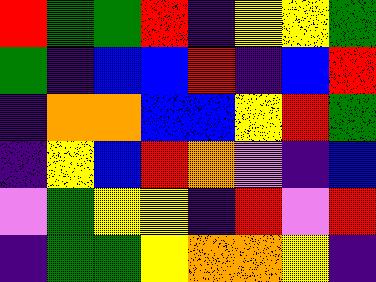[["red", "green", "green", "red", "indigo", "yellow", "yellow", "green"], ["green", "indigo", "blue", "blue", "red", "indigo", "blue", "red"], ["indigo", "orange", "orange", "blue", "blue", "yellow", "red", "green"], ["indigo", "yellow", "blue", "red", "orange", "violet", "indigo", "blue"], ["violet", "green", "yellow", "yellow", "indigo", "red", "violet", "red"], ["indigo", "green", "green", "yellow", "orange", "orange", "yellow", "indigo"]]